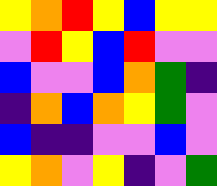[["yellow", "orange", "red", "yellow", "blue", "yellow", "yellow"], ["violet", "red", "yellow", "blue", "red", "violet", "violet"], ["blue", "violet", "violet", "blue", "orange", "green", "indigo"], ["indigo", "orange", "blue", "orange", "yellow", "green", "violet"], ["blue", "indigo", "indigo", "violet", "violet", "blue", "violet"], ["yellow", "orange", "violet", "yellow", "indigo", "violet", "green"]]